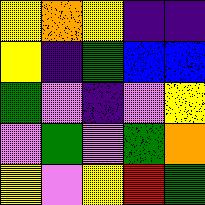[["yellow", "orange", "yellow", "indigo", "indigo"], ["yellow", "indigo", "green", "blue", "blue"], ["green", "violet", "indigo", "violet", "yellow"], ["violet", "green", "violet", "green", "orange"], ["yellow", "violet", "yellow", "red", "green"]]